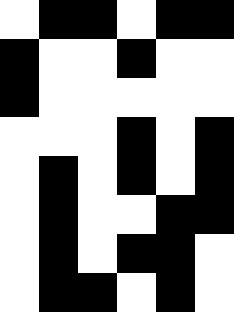[["white", "black", "black", "white", "black", "black"], ["black", "white", "white", "black", "white", "white"], ["black", "white", "white", "white", "white", "white"], ["white", "white", "white", "black", "white", "black"], ["white", "black", "white", "black", "white", "black"], ["white", "black", "white", "white", "black", "black"], ["white", "black", "white", "black", "black", "white"], ["white", "black", "black", "white", "black", "white"]]